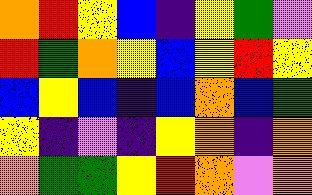[["orange", "red", "yellow", "blue", "indigo", "yellow", "green", "violet"], ["red", "green", "orange", "yellow", "blue", "yellow", "red", "yellow"], ["blue", "yellow", "blue", "indigo", "blue", "orange", "blue", "green"], ["yellow", "indigo", "violet", "indigo", "yellow", "orange", "indigo", "orange"], ["orange", "green", "green", "yellow", "red", "orange", "violet", "orange"]]